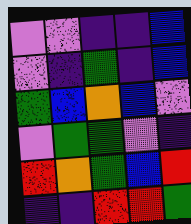[["violet", "violet", "indigo", "indigo", "blue"], ["violet", "indigo", "green", "indigo", "blue"], ["green", "blue", "orange", "blue", "violet"], ["violet", "green", "green", "violet", "indigo"], ["red", "orange", "green", "blue", "red"], ["indigo", "indigo", "red", "red", "green"]]